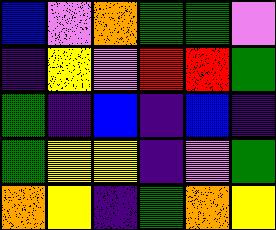[["blue", "violet", "orange", "green", "green", "violet"], ["indigo", "yellow", "violet", "red", "red", "green"], ["green", "indigo", "blue", "indigo", "blue", "indigo"], ["green", "yellow", "yellow", "indigo", "violet", "green"], ["orange", "yellow", "indigo", "green", "orange", "yellow"]]